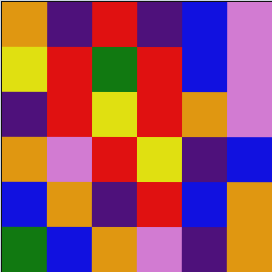[["orange", "indigo", "red", "indigo", "blue", "violet"], ["yellow", "red", "green", "red", "blue", "violet"], ["indigo", "red", "yellow", "red", "orange", "violet"], ["orange", "violet", "red", "yellow", "indigo", "blue"], ["blue", "orange", "indigo", "red", "blue", "orange"], ["green", "blue", "orange", "violet", "indigo", "orange"]]